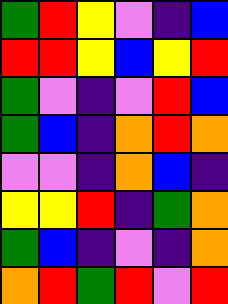[["green", "red", "yellow", "violet", "indigo", "blue"], ["red", "red", "yellow", "blue", "yellow", "red"], ["green", "violet", "indigo", "violet", "red", "blue"], ["green", "blue", "indigo", "orange", "red", "orange"], ["violet", "violet", "indigo", "orange", "blue", "indigo"], ["yellow", "yellow", "red", "indigo", "green", "orange"], ["green", "blue", "indigo", "violet", "indigo", "orange"], ["orange", "red", "green", "red", "violet", "red"]]